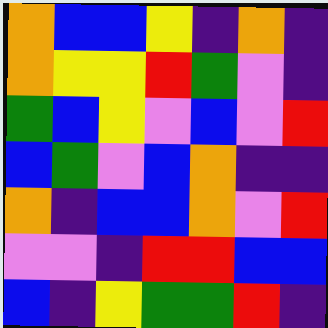[["orange", "blue", "blue", "yellow", "indigo", "orange", "indigo"], ["orange", "yellow", "yellow", "red", "green", "violet", "indigo"], ["green", "blue", "yellow", "violet", "blue", "violet", "red"], ["blue", "green", "violet", "blue", "orange", "indigo", "indigo"], ["orange", "indigo", "blue", "blue", "orange", "violet", "red"], ["violet", "violet", "indigo", "red", "red", "blue", "blue"], ["blue", "indigo", "yellow", "green", "green", "red", "indigo"]]